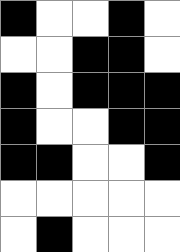[["black", "white", "white", "black", "white"], ["white", "white", "black", "black", "white"], ["black", "white", "black", "black", "black"], ["black", "white", "white", "black", "black"], ["black", "black", "white", "white", "black"], ["white", "white", "white", "white", "white"], ["white", "black", "white", "white", "white"]]